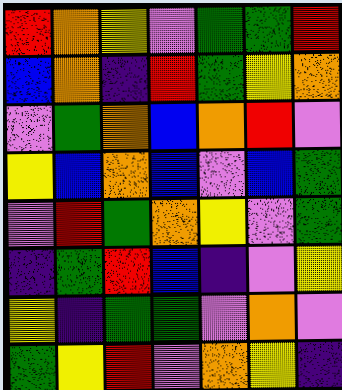[["red", "orange", "yellow", "violet", "green", "green", "red"], ["blue", "orange", "indigo", "red", "green", "yellow", "orange"], ["violet", "green", "orange", "blue", "orange", "red", "violet"], ["yellow", "blue", "orange", "blue", "violet", "blue", "green"], ["violet", "red", "green", "orange", "yellow", "violet", "green"], ["indigo", "green", "red", "blue", "indigo", "violet", "yellow"], ["yellow", "indigo", "green", "green", "violet", "orange", "violet"], ["green", "yellow", "red", "violet", "orange", "yellow", "indigo"]]